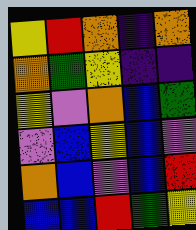[["yellow", "red", "orange", "indigo", "orange"], ["orange", "green", "yellow", "indigo", "indigo"], ["yellow", "violet", "orange", "blue", "green"], ["violet", "blue", "yellow", "blue", "violet"], ["orange", "blue", "violet", "blue", "red"], ["blue", "blue", "red", "green", "yellow"]]